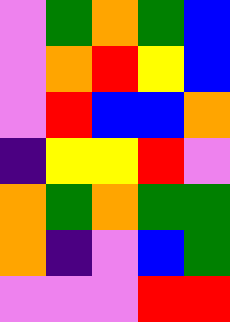[["violet", "green", "orange", "green", "blue"], ["violet", "orange", "red", "yellow", "blue"], ["violet", "red", "blue", "blue", "orange"], ["indigo", "yellow", "yellow", "red", "violet"], ["orange", "green", "orange", "green", "green"], ["orange", "indigo", "violet", "blue", "green"], ["violet", "violet", "violet", "red", "red"]]